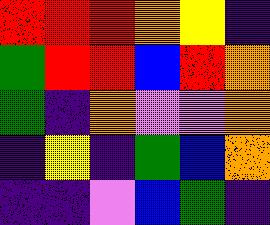[["red", "red", "red", "orange", "yellow", "indigo"], ["green", "red", "red", "blue", "red", "orange"], ["green", "indigo", "orange", "violet", "violet", "orange"], ["indigo", "yellow", "indigo", "green", "blue", "orange"], ["indigo", "indigo", "violet", "blue", "green", "indigo"]]